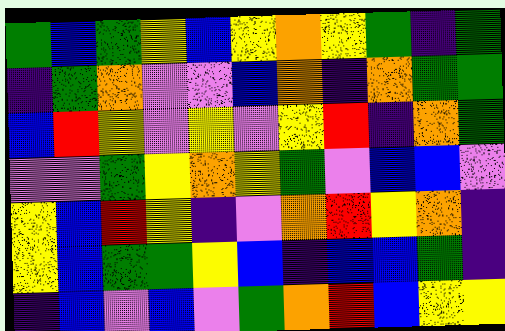[["green", "blue", "green", "yellow", "blue", "yellow", "orange", "yellow", "green", "indigo", "green"], ["indigo", "green", "orange", "violet", "violet", "blue", "orange", "indigo", "orange", "green", "green"], ["blue", "red", "yellow", "violet", "yellow", "violet", "yellow", "red", "indigo", "orange", "green"], ["violet", "violet", "green", "yellow", "orange", "yellow", "green", "violet", "blue", "blue", "violet"], ["yellow", "blue", "red", "yellow", "indigo", "violet", "orange", "red", "yellow", "orange", "indigo"], ["yellow", "blue", "green", "green", "yellow", "blue", "indigo", "blue", "blue", "green", "indigo"], ["indigo", "blue", "violet", "blue", "violet", "green", "orange", "red", "blue", "yellow", "yellow"]]